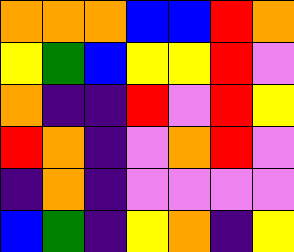[["orange", "orange", "orange", "blue", "blue", "red", "orange"], ["yellow", "green", "blue", "yellow", "yellow", "red", "violet"], ["orange", "indigo", "indigo", "red", "violet", "red", "yellow"], ["red", "orange", "indigo", "violet", "orange", "red", "violet"], ["indigo", "orange", "indigo", "violet", "violet", "violet", "violet"], ["blue", "green", "indigo", "yellow", "orange", "indigo", "yellow"]]